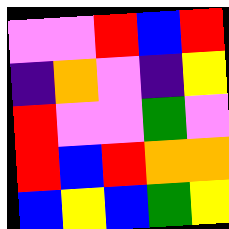[["violet", "violet", "red", "blue", "red"], ["indigo", "orange", "violet", "indigo", "yellow"], ["red", "violet", "violet", "green", "violet"], ["red", "blue", "red", "orange", "orange"], ["blue", "yellow", "blue", "green", "yellow"]]